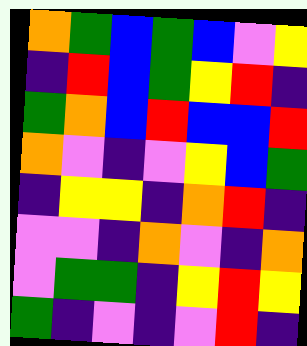[["orange", "green", "blue", "green", "blue", "violet", "yellow"], ["indigo", "red", "blue", "green", "yellow", "red", "indigo"], ["green", "orange", "blue", "red", "blue", "blue", "red"], ["orange", "violet", "indigo", "violet", "yellow", "blue", "green"], ["indigo", "yellow", "yellow", "indigo", "orange", "red", "indigo"], ["violet", "violet", "indigo", "orange", "violet", "indigo", "orange"], ["violet", "green", "green", "indigo", "yellow", "red", "yellow"], ["green", "indigo", "violet", "indigo", "violet", "red", "indigo"]]